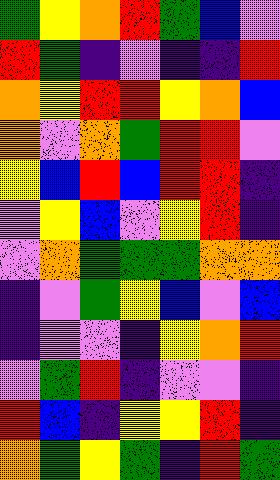[["green", "yellow", "orange", "red", "green", "blue", "violet"], ["red", "green", "indigo", "violet", "indigo", "indigo", "red"], ["orange", "yellow", "red", "red", "yellow", "orange", "blue"], ["orange", "violet", "orange", "green", "red", "red", "violet"], ["yellow", "blue", "red", "blue", "red", "red", "indigo"], ["violet", "yellow", "blue", "violet", "yellow", "red", "indigo"], ["violet", "orange", "green", "green", "green", "orange", "orange"], ["indigo", "violet", "green", "yellow", "blue", "violet", "blue"], ["indigo", "violet", "violet", "indigo", "yellow", "orange", "red"], ["violet", "green", "red", "indigo", "violet", "violet", "indigo"], ["red", "blue", "indigo", "yellow", "yellow", "red", "indigo"], ["orange", "green", "yellow", "green", "indigo", "red", "green"]]